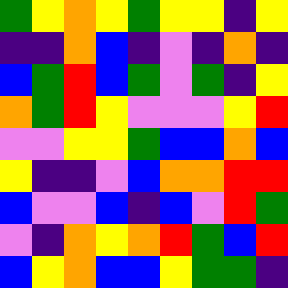[["green", "yellow", "orange", "yellow", "green", "yellow", "yellow", "indigo", "yellow"], ["indigo", "indigo", "orange", "blue", "indigo", "violet", "indigo", "orange", "indigo"], ["blue", "green", "red", "blue", "green", "violet", "green", "indigo", "yellow"], ["orange", "green", "red", "yellow", "violet", "violet", "violet", "yellow", "red"], ["violet", "violet", "yellow", "yellow", "green", "blue", "blue", "orange", "blue"], ["yellow", "indigo", "indigo", "violet", "blue", "orange", "orange", "red", "red"], ["blue", "violet", "violet", "blue", "indigo", "blue", "violet", "red", "green"], ["violet", "indigo", "orange", "yellow", "orange", "red", "green", "blue", "red"], ["blue", "yellow", "orange", "blue", "blue", "yellow", "green", "green", "indigo"]]